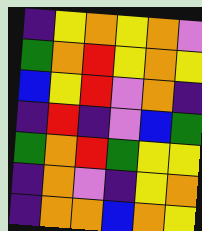[["indigo", "yellow", "orange", "yellow", "orange", "violet"], ["green", "orange", "red", "yellow", "orange", "yellow"], ["blue", "yellow", "red", "violet", "orange", "indigo"], ["indigo", "red", "indigo", "violet", "blue", "green"], ["green", "orange", "red", "green", "yellow", "yellow"], ["indigo", "orange", "violet", "indigo", "yellow", "orange"], ["indigo", "orange", "orange", "blue", "orange", "yellow"]]